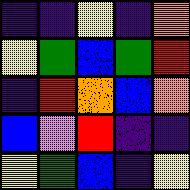[["indigo", "indigo", "yellow", "indigo", "orange"], ["yellow", "green", "blue", "green", "red"], ["indigo", "red", "orange", "blue", "orange"], ["blue", "violet", "red", "indigo", "indigo"], ["yellow", "green", "blue", "indigo", "yellow"]]